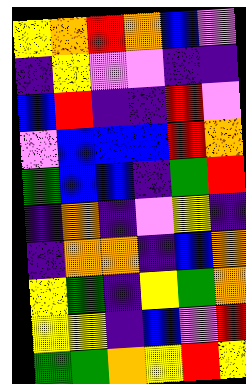[["yellow", "orange", "red", "orange", "blue", "violet"], ["indigo", "yellow", "violet", "violet", "indigo", "indigo"], ["blue", "red", "indigo", "indigo", "red", "violet"], ["violet", "blue", "blue", "blue", "red", "orange"], ["green", "blue", "blue", "indigo", "green", "red"], ["indigo", "orange", "indigo", "violet", "yellow", "indigo"], ["indigo", "orange", "orange", "indigo", "blue", "orange"], ["yellow", "green", "indigo", "yellow", "green", "orange"], ["yellow", "yellow", "indigo", "blue", "violet", "red"], ["green", "green", "orange", "yellow", "red", "yellow"]]